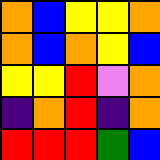[["orange", "blue", "yellow", "yellow", "orange"], ["orange", "blue", "orange", "yellow", "blue"], ["yellow", "yellow", "red", "violet", "orange"], ["indigo", "orange", "red", "indigo", "orange"], ["red", "red", "red", "green", "blue"]]